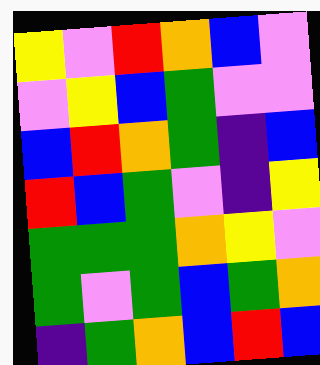[["yellow", "violet", "red", "orange", "blue", "violet"], ["violet", "yellow", "blue", "green", "violet", "violet"], ["blue", "red", "orange", "green", "indigo", "blue"], ["red", "blue", "green", "violet", "indigo", "yellow"], ["green", "green", "green", "orange", "yellow", "violet"], ["green", "violet", "green", "blue", "green", "orange"], ["indigo", "green", "orange", "blue", "red", "blue"]]